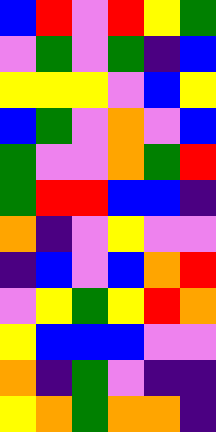[["blue", "red", "violet", "red", "yellow", "green"], ["violet", "green", "violet", "green", "indigo", "blue"], ["yellow", "yellow", "yellow", "violet", "blue", "yellow"], ["blue", "green", "violet", "orange", "violet", "blue"], ["green", "violet", "violet", "orange", "green", "red"], ["green", "red", "red", "blue", "blue", "indigo"], ["orange", "indigo", "violet", "yellow", "violet", "violet"], ["indigo", "blue", "violet", "blue", "orange", "red"], ["violet", "yellow", "green", "yellow", "red", "orange"], ["yellow", "blue", "blue", "blue", "violet", "violet"], ["orange", "indigo", "green", "violet", "indigo", "indigo"], ["yellow", "orange", "green", "orange", "orange", "indigo"]]